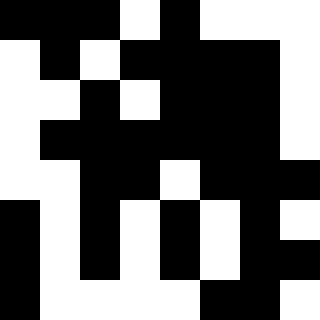[["black", "black", "black", "white", "black", "white", "white", "white"], ["white", "black", "white", "black", "black", "black", "black", "white"], ["white", "white", "black", "white", "black", "black", "black", "white"], ["white", "black", "black", "black", "black", "black", "black", "white"], ["white", "white", "black", "black", "white", "black", "black", "black"], ["black", "white", "black", "white", "black", "white", "black", "white"], ["black", "white", "black", "white", "black", "white", "black", "black"], ["black", "white", "white", "white", "white", "black", "black", "white"]]